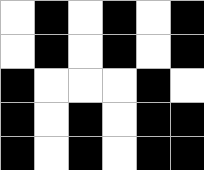[["white", "black", "white", "black", "white", "black"], ["white", "black", "white", "black", "white", "black"], ["black", "white", "white", "white", "black", "white"], ["black", "white", "black", "white", "black", "black"], ["black", "white", "black", "white", "black", "black"]]